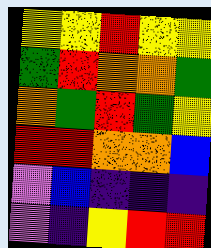[["yellow", "yellow", "red", "yellow", "yellow"], ["green", "red", "orange", "orange", "green"], ["orange", "green", "red", "green", "yellow"], ["red", "red", "orange", "orange", "blue"], ["violet", "blue", "indigo", "indigo", "indigo"], ["violet", "indigo", "yellow", "red", "red"]]